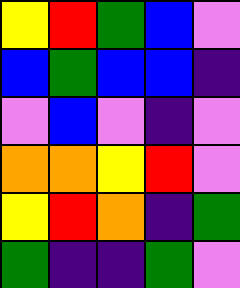[["yellow", "red", "green", "blue", "violet"], ["blue", "green", "blue", "blue", "indigo"], ["violet", "blue", "violet", "indigo", "violet"], ["orange", "orange", "yellow", "red", "violet"], ["yellow", "red", "orange", "indigo", "green"], ["green", "indigo", "indigo", "green", "violet"]]